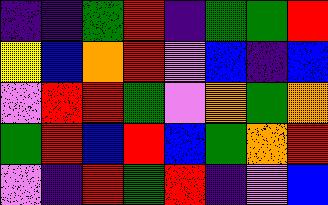[["indigo", "indigo", "green", "red", "indigo", "green", "green", "red"], ["yellow", "blue", "orange", "red", "violet", "blue", "indigo", "blue"], ["violet", "red", "red", "green", "violet", "orange", "green", "orange"], ["green", "red", "blue", "red", "blue", "green", "orange", "red"], ["violet", "indigo", "red", "green", "red", "indigo", "violet", "blue"]]